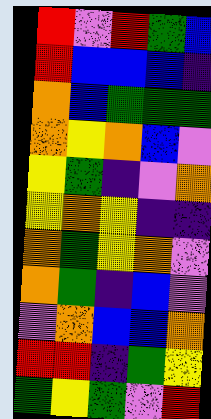[["red", "violet", "red", "green", "blue"], ["red", "blue", "blue", "blue", "indigo"], ["orange", "blue", "green", "green", "green"], ["orange", "yellow", "orange", "blue", "violet"], ["yellow", "green", "indigo", "violet", "orange"], ["yellow", "orange", "yellow", "indigo", "indigo"], ["orange", "green", "yellow", "orange", "violet"], ["orange", "green", "indigo", "blue", "violet"], ["violet", "orange", "blue", "blue", "orange"], ["red", "red", "indigo", "green", "yellow"], ["green", "yellow", "green", "violet", "red"]]